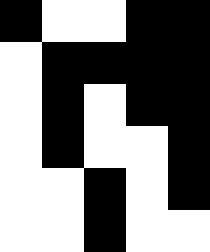[["black", "white", "white", "black", "black"], ["white", "black", "black", "black", "black"], ["white", "black", "white", "black", "black"], ["white", "black", "white", "white", "black"], ["white", "white", "black", "white", "black"], ["white", "white", "black", "white", "white"]]